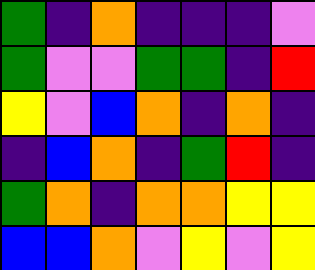[["green", "indigo", "orange", "indigo", "indigo", "indigo", "violet"], ["green", "violet", "violet", "green", "green", "indigo", "red"], ["yellow", "violet", "blue", "orange", "indigo", "orange", "indigo"], ["indigo", "blue", "orange", "indigo", "green", "red", "indigo"], ["green", "orange", "indigo", "orange", "orange", "yellow", "yellow"], ["blue", "blue", "orange", "violet", "yellow", "violet", "yellow"]]